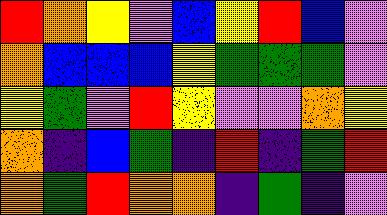[["red", "orange", "yellow", "violet", "blue", "yellow", "red", "blue", "violet"], ["orange", "blue", "blue", "blue", "yellow", "green", "green", "green", "violet"], ["yellow", "green", "violet", "red", "yellow", "violet", "violet", "orange", "yellow"], ["orange", "indigo", "blue", "green", "indigo", "red", "indigo", "green", "red"], ["orange", "green", "red", "orange", "orange", "indigo", "green", "indigo", "violet"]]